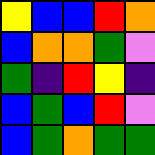[["yellow", "blue", "blue", "red", "orange"], ["blue", "orange", "orange", "green", "violet"], ["green", "indigo", "red", "yellow", "indigo"], ["blue", "green", "blue", "red", "violet"], ["blue", "green", "orange", "green", "green"]]